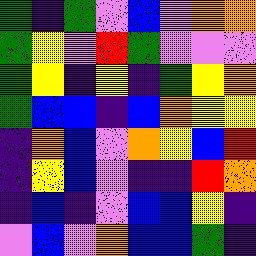[["green", "indigo", "green", "violet", "blue", "violet", "orange", "orange"], ["green", "yellow", "violet", "red", "green", "violet", "violet", "violet"], ["green", "yellow", "indigo", "yellow", "indigo", "green", "yellow", "orange"], ["green", "blue", "blue", "indigo", "blue", "orange", "yellow", "yellow"], ["indigo", "orange", "blue", "violet", "orange", "yellow", "blue", "red"], ["indigo", "yellow", "blue", "violet", "indigo", "indigo", "red", "orange"], ["indigo", "blue", "indigo", "violet", "blue", "blue", "yellow", "indigo"], ["violet", "blue", "violet", "orange", "blue", "blue", "green", "indigo"]]